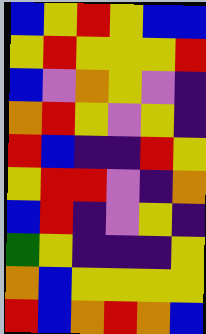[["blue", "yellow", "red", "yellow", "blue", "blue"], ["yellow", "red", "yellow", "yellow", "yellow", "red"], ["blue", "violet", "orange", "yellow", "violet", "indigo"], ["orange", "red", "yellow", "violet", "yellow", "indigo"], ["red", "blue", "indigo", "indigo", "red", "yellow"], ["yellow", "red", "red", "violet", "indigo", "orange"], ["blue", "red", "indigo", "violet", "yellow", "indigo"], ["green", "yellow", "indigo", "indigo", "indigo", "yellow"], ["orange", "blue", "yellow", "yellow", "yellow", "yellow"], ["red", "blue", "orange", "red", "orange", "blue"]]